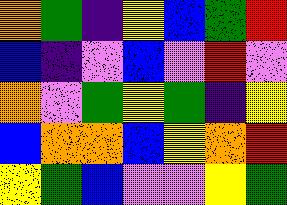[["orange", "green", "indigo", "yellow", "blue", "green", "red"], ["blue", "indigo", "violet", "blue", "violet", "red", "violet"], ["orange", "violet", "green", "yellow", "green", "indigo", "yellow"], ["blue", "orange", "orange", "blue", "yellow", "orange", "red"], ["yellow", "green", "blue", "violet", "violet", "yellow", "green"]]